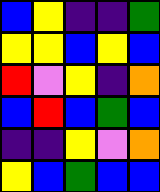[["blue", "yellow", "indigo", "indigo", "green"], ["yellow", "yellow", "blue", "yellow", "blue"], ["red", "violet", "yellow", "indigo", "orange"], ["blue", "red", "blue", "green", "blue"], ["indigo", "indigo", "yellow", "violet", "orange"], ["yellow", "blue", "green", "blue", "blue"]]